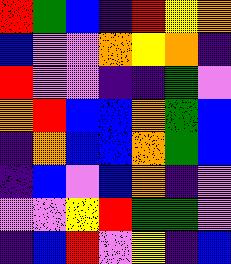[["red", "green", "blue", "indigo", "red", "yellow", "orange"], ["blue", "violet", "violet", "orange", "yellow", "orange", "indigo"], ["red", "violet", "violet", "indigo", "indigo", "green", "violet"], ["orange", "red", "blue", "blue", "orange", "green", "blue"], ["indigo", "orange", "blue", "blue", "orange", "green", "blue"], ["indigo", "blue", "violet", "blue", "orange", "indigo", "violet"], ["violet", "violet", "yellow", "red", "green", "green", "violet"], ["indigo", "blue", "red", "violet", "yellow", "indigo", "blue"]]